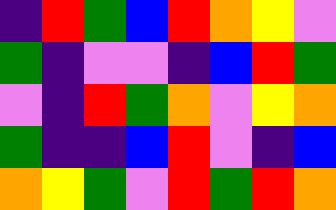[["indigo", "red", "green", "blue", "red", "orange", "yellow", "violet"], ["green", "indigo", "violet", "violet", "indigo", "blue", "red", "green"], ["violet", "indigo", "red", "green", "orange", "violet", "yellow", "orange"], ["green", "indigo", "indigo", "blue", "red", "violet", "indigo", "blue"], ["orange", "yellow", "green", "violet", "red", "green", "red", "orange"]]